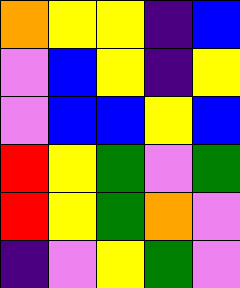[["orange", "yellow", "yellow", "indigo", "blue"], ["violet", "blue", "yellow", "indigo", "yellow"], ["violet", "blue", "blue", "yellow", "blue"], ["red", "yellow", "green", "violet", "green"], ["red", "yellow", "green", "orange", "violet"], ["indigo", "violet", "yellow", "green", "violet"]]